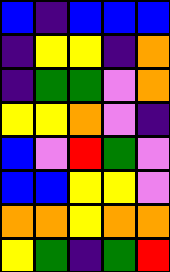[["blue", "indigo", "blue", "blue", "blue"], ["indigo", "yellow", "yellow", "indigo", "orange"], ["indigo", "green", "green", "violet", "orange"], ["yellow", "yellow", "orange", "violet", "indigo"], ["blue", "violet", "red", "green", "violet"], ["blue", "blue", "yellow", "yellow", "violet"], ["orange", "orange", "yellow", "orange", "orange"], ["yellow", "green", "indigo", "green", "red"]]